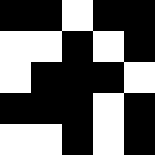[["black", "black", "white", "black", "black"], ["white", "white", "black", "white", "black"], ["white", "black", "black", "black", "white"], ["black", "black", "black", "white", "black"], ["white", "white", "black", "white", "black"]]